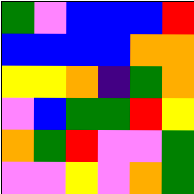[["green", "violet", "blue", "blue", "blue", "red"], ["blue", "blue", "blue", "blue", "orange", "orange"], ["yellow", "yellow", "orange", "indigo", "green", "orange"], ["violet", "blue", "green", "green", "red", "yellow"], ["orange", "green", "red", "violet", "violet", "green"], ["violet", "violet", "yellow", "violet", "orange", "green"]]